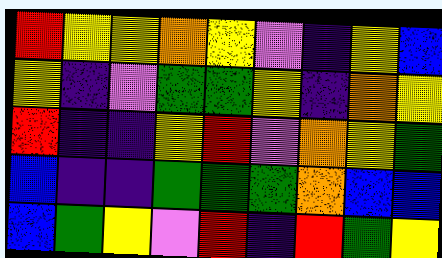[["red", "yellow", "yellow", "orange", "yellow", "violet", "indigo", "yellow", "blue"], ["yellow", "indigo", "violet", "green", "green", "yellow", "indigo", "orange", "yellow"], ["red", "indigo", "indigo", "yellow", "red", "violet", "orange", "yellow", "green"], ["blue", "indigo", "indigo", "green", "green", "green", "orange", "blue", "blue"], ["blue", "green", "yellow", "violet", "red", "indigo", "red", "green", "yellow"]]